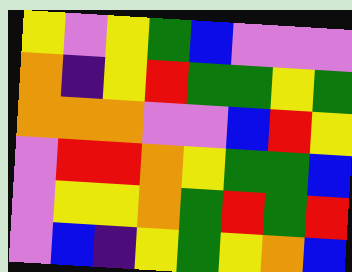[["yellow", "violet", "yellow", "green", "blue", "violet", "violet", "violet"], ["orange", "indigo", "yellow", "red", "green", "green", "yellow", "green"], ["orange", "orange", "orange", "violet", "violet", "blue", "red", "yellow"], ["violet", "red", "red", "orange", "yellow", "green", "green", "blue"], ["violet", "yellow", "yellow", "orange", "green", "red", "green", "red"], ["violet", "blue", "indigo", "yellow", "green", "yellow", "orange", "blue"]]